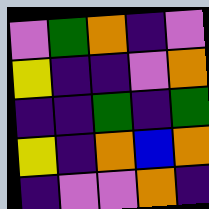[["violet", "green", "orange", "indigo", "violet"], ["yellow", "indigo", "indigo", "violet", "orange"], ["indigo", "indigo", "green", "indigo", "green"], ["yellow", "indigo", "orange", "blue", "orange"], ["indigo", "violet", "violet", "orange", "indigo"]]